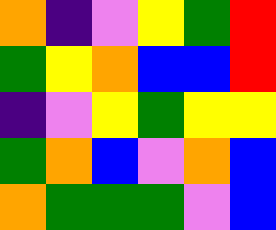[["orange", "indigo", "violet", "yellow", "green", "red"], ["green", "yellow", "orange", "blue", "blue", "red"], ["indigo", "violet", "yellow", "green", "yellow", "yellow"], ["green", "orange", "blue", "violet", "orange", "blue"], ["orange", "green", "green", "green", "violet", "blue"]]